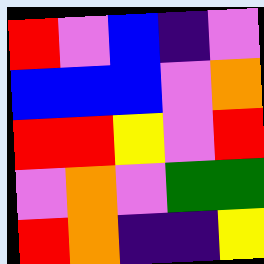[["red", "violet", "blue", "indigo", "violet"], ["blue", "blue", "blue", "violet", "orange"], ["red", "red", "yellow", "violet", "red"], ["violet", "orange", "violet", "green", "green"], ["red", "orange", "indigo", "indigo", "yellow"]]